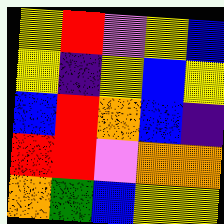[["yellow", "red", "violet", "yellow", "blue"], ["yellow", "indigo", "yellow", "blue", "yellow"], ["blue", "red", "orange", "blue", "indigo"], ["red", "red", "violet", "orange", "orange"], ["orange", "green", "blue", "yellow", "yellow"]]